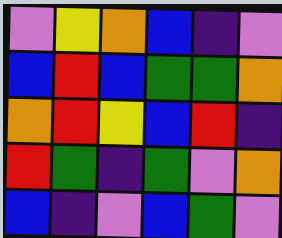[["violet", "yellow", "orange", "blue", "indigo", "violet"], ["blue", "red", "blue", "green", "green", "orange"], ["orange", "red", "yellow", "blue", "red", "indigo"], ["red", "green", "indigo", "green", "violet", "orange"], ["blue", "indigo", "violet", "blue", "green", "violet"]]